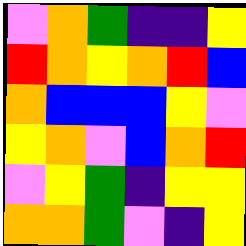[["violet", "orange", "green", "indigo", "indigo", "yellow"], ["red", "orange", "yellow", "orange", "red", "blue"], ["orange", "blue", "blue", "blue", "yellow", "violet"], ["yellow", "orange", "violet", "blue", "orange", "red"], ["violet", "yellow", "green", "indigo", "yellow", "yellow"], ["orange", "orange", "green", "violet", "indigo", "yellow"]]